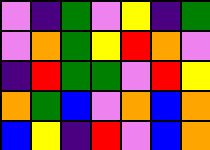[["violet", "indigo", "green", "violet", "yellow", "indigo", "green"], ["violet", "orange", "green", "yellow", "red", "orange", "violet"], ["indigo", "red", "green", "green", "violet", "red", "yellow"], ["orange", "green", "blue", "violet", "orange", "blue", "orange"], ["blue", "yellow", "indigo", "red", "violet", "blue", "orange"]]